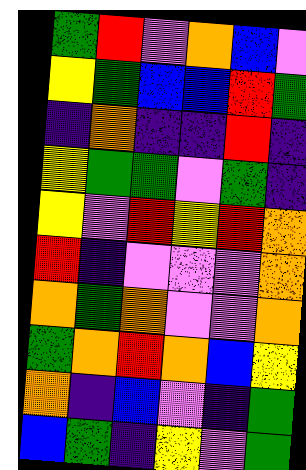[["green", "red", "violet", "orange", "blue", "violet"], ["yellow", "green", "blue", "blue", "red", "green"], ["indigo", "orange", "indigo", "indigo", "red", "indigo"], ["yellow", "green", "green", "violet", "green", "indigo"], ["yellow", "violet", "red", "yellow", "red", "orange"], ["red", "indigo", "violet", "violet", "violet", "orange"], ["orange", "green", "orange", "violet", "violet", "orange"], ["green", "orange", "red", "orange", "blue", "yellow"], ["orange", "indigo", "blue", "violet", "indigo", "green"], ["blue", "green", "indigo", "yellow", "violet", "green"]]